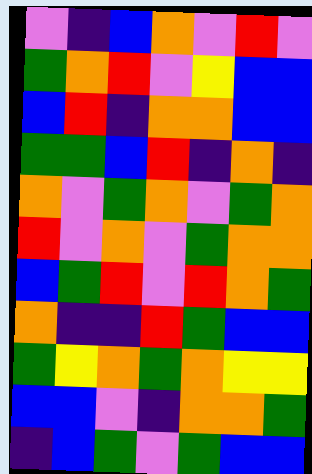[["violet", "indigo", "blue", "orange", "violet", "red", "violet"], ["green", "orange", "red", "violet", "yellow", "blue", "blue"], ["blue", "red", "indigo", "orange", "orange", "blue", "blue"], ["green", "green", "blue", "red", "indigo", "orange", "indigo"], ["orange", "violet", "green", "orange", "violet", "green", "orange"], ["red", "violet", "orange", "violet", "green", "orange", "orange"], ["blue", "green", "red", "violet", "red", "orange", "green"], ["orange", "indigo", "indigo", "red", "green", "blue", "blue"], ["green", "yellow", "orange", "green", "orange", "yellow", "yellow"], ["blue", "blue", "violet", "indigo", "orange", "orange", "green"], ["indigo", "blue", "green", "violet", "green", "blue", "blue"]]